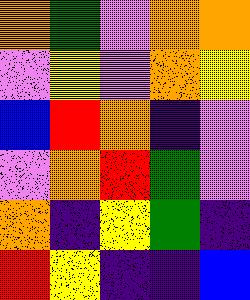[["orange", "green", "violet", "orange", "orange"], ["violet", "yellow", "violet", "orange", "yellow"], ["blue", "red", "orange", "indigo", "violet"], ["violet", "orange", "red", "green", "violet"], ["orange", "indigo", "yellow", "green", "indigo"], ["red", "yellow", "indigo", "indigo", "blue"]]